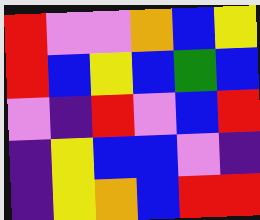[["red", "violet", "violet", "orange", "blue", "yellow"], ["red", "blue", "yellow", "blue", "green", "blue"], ["violet", "indigo", "red", "violet", "blue", "red"], ["indigo", "yellow", "blue", "blue", "violet", "indigo"], ["indigo", "yellow", "orange", "blue", "red", "red"]]